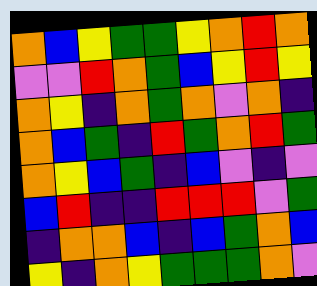[["orange", "blue", "yellow", "green", "green", "yellow", "orange", "red", "orange"], ["violet", "violet", "red", "orange", "green", "blue", "yellow", "red", "yellow"], ["orange", "yellow", "indigo", "orange", "green", "orange", "violet", "orange", "indigo"], ["orange", "blue", "green", "indigo", "red", "green", "orange", "red", "green"], ["orange", "yellow", "blue", "green", "indigo", "blue", "violet", "indigo", "violet"], ["blue", "red", "indigo", "indigo", "red", "red", "red", "violet", "green"], ["indigo", "orange", "orange", "blue", "indigo", "blue", "green", "orange", "blue"], ["yellow", "indigo", "orange", "yellow", "green", "green", "green", "orange", "violet"]]